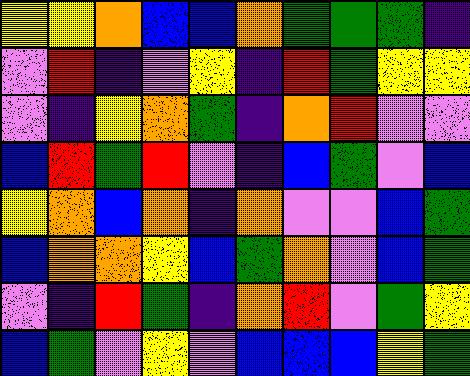[["yellow", "yellow", "orange", "blue", "blue", "orange", "green", "green", "green", "indigo"], ["violet", "red", "indigo", "violet", "yellow", "indigo", "red", "green", "yellow", "yellow"], ["violet", "indigo", "yellow", "orange", "green", "indigo", "orange", "red", "violet", "violet"], ["blue", "red", "green", "red", "violet", "indigo", "blue", "green", "violet", "blue"], ["yellow", "orange", "blue", "orange", "indigo", "orange", "violet", "violet", "blue", "green"], ["blue", "orange", "orange", "yellow", "blue", "green", "orange", "violet", "blue", "green"], ["violet", "indigo", "red", "green", "indigo", "orange", "red", "violet", "green", "yellow"], ["blue", "green", "violet", "yellow", "violet", "blue", "blue", "blue", "yellow", "green"]]